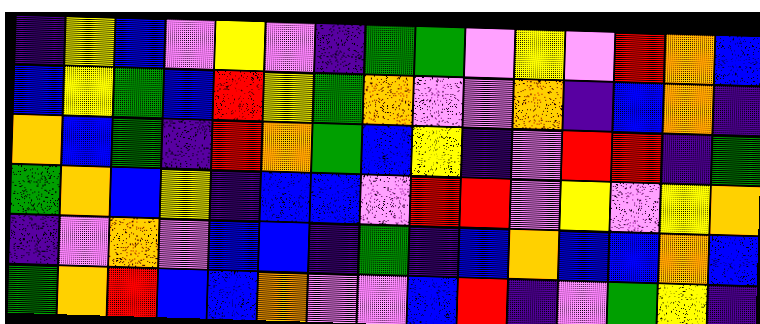[["indigo", "yellow", "blue", "violet", "yellow", "violet", "indigo", "green", "green", "violet", "yellow", "violet", "red", "orange", "blue"], ["blue", "yellow", "green", "blue", "red", "yellow", "green", "orange", "violet", "violet", "orange", "indigo", "blue", "orange", "indigo"], ["orange", "blue", "green", "indigo", "red", "orange", "green", "blue", "yellow", "indigo", "violet", "red", "red", "indigo", "green"], ["green", "orange", "blue", "yellow", "indigo", "blue", "blue", "violet", "red", "red", "violet", "yellow", "violet", "yellow", "orange"], ["indigo", "violet", "orange", "violet", "blue", "blue", "indigo", "green", "indigo", "blue", "orange", "blue", "blue", "orange", "blue"], ["green", "orange", "red", "blue", "blue", "orange", "violet", "violet", "blue", "red", "indigo", "violet", "green", "yellow", "indigo"]]